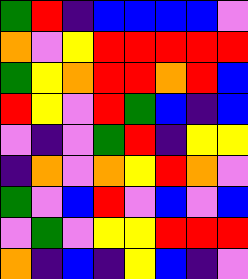[["green", "red", "indigo", "blue", "blue", "blue", "blue", "violet"], ["orange", "violet", "yellow", "red", "red", "red", "red", "red"], ["green", "yellow", "orange", "red", "red", "orange", "red", "blue"], ["red", "yellow", "violet", "red", "green", "blue", "indigo", "blue"], ["violet", "indigo", "violet", "green", "red", "indigo", "yellow", "yellow"], ["indigo", "orange", "violet", "orange", "yellow", "red", "orange", "violet"], ["green", "violet", "blue", "red", "violet", "blue", "violet", "blue"], ["violet", "green", "violet", "yellow", "yellow", "red", "red", "red"], ["orange", "indigo", "blue", "indigo", "yellow", "blue", "indigo", "violet"]]